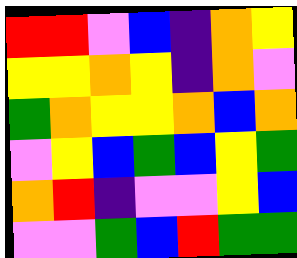[["red", "red", "violet", "blue", "indigo", "orange", "yellow"], ["yellow", "yellow", "orange", "yellow", "indigo", "orange", "violet"], ["green", "orange", "yellow", "yellow", "orange", "blue", "orange"], ["violet", "yellow", "blue", "green", "blue", "yellow", "green"], ["orange", "red", "indigo", "violet", "violet", "yellow", "blue"], ["violet", "violet", "green", "blue", "red", "green", "green"]]